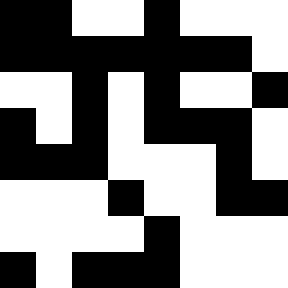[["black", "black", "white", "white", "black", "white", "white", "white"], ["black", "black", "black", "black", "black", "black", "black", "white"], ["white", "white", "black", "white", "black", "white", "white", "black"], ["black", "white", "black", "white", "black", "black", "black", "white"], ["black", "black", "black", "white", "white", "white", "black", "white"], ["white", "white", "white", "black", "white", "white", "black", "black"], ["white", "white", "white", "white", "black", "white", "white", "white"], ["black", "white", "black", "black", "black", "white", "white", "white"]]